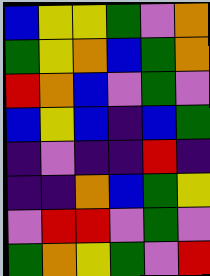[["blue", "yellow", "yellow", "green", "violet", "orange"], ["green", "yellow", "orange", "blue", "green", "orange"], ["red", "orange", "blue", "violet", "green", "violet"], ["blue", "yellow", "blue", "indigo", "blue", "green"], ["indigo", "violet", "indigo", "indigo", "red", "indigo"], ["indigo", "indigo", "orange", "blue", "green", "yellow"], ["violet", "red", "red", "violet", "green", "violet"], ["green", "orange", "yellow", "green", "violet", "red"]]